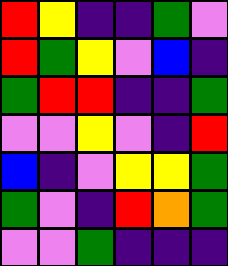[["red", "yellow", "indigo", "indigo", "green", "violet"], ["red", "green", "yellow", "violet", "blue", "indigo"], ["green", "red", "red", "indigo", "indigo", "green"], ["violet", "violet", "yellow", "violet", "indigo", "red"], ["blue", "indigo", "violet", "yellow", "yellow", "green"], ["green", "violet", "indigo", "red", "orange", "green"], ["violet", "violet", "green", "indigo", "indigo", "indigo"]]